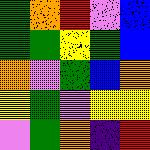[["green", "orange", "red", "violet", "blue"], ["green", "green", "yellow", "green", "blue"], ["orange", "violet", "green", "blue", "orange"], ["yellow", "green", "violet", "yellow", "yellow"], ["violet", "green", "orange", "indigo", "red"]]